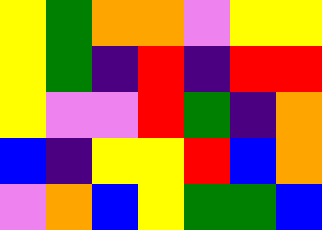[["yellow", "green", "orange", "orange", "violet", "yellow", "yellow"], ["yellow", "green", "indigo", "red", "indigo", "red", "red"], ["yellow", "violet", "violet", "red", "green", "indigo", "orange"], ["blue", "indigo", "yellow", "yellow", "red", "blue", "orange"], ["violet", "orange", "blue", "yellow", "green", "green", "blue"]]